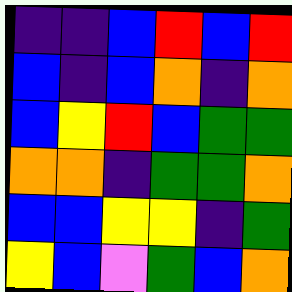[["indigo", "indigo", "blue", "red", "blue", "red"], ["blue", "indigo", "blue", "orange", "indigo", "orange"], ["blue", "yellow", "red", "blue", "green", "green"], ["orange", "orange", "indigo", "green", "green", "orange"], ["blue", "blue", "yellow", "yellow", "indigo", "green"], ["yellow", "blue", "violet", "green", "blue", "orange"]]